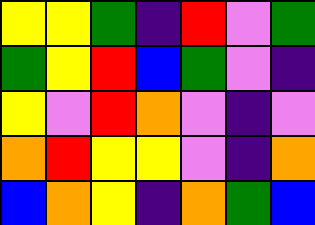[["yellow", "yellow", "green", "indigo", "red", "violet", "green"], ["green", "yellow", "red", "blue", "green", "violet", "indigo"], ["yellow", "violet", "red", "orange", "violet", "indigo", "violet"], ["orange", "red", "yellow", "yellow", "violet", "indigo", "orange"], ["blue", "orange", "yellow", "indigo", "orange", "green", "blue"]]